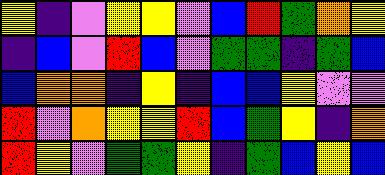[["yellow", "indigo", "violet", "yellow", "yellow", "violet", "blue", "red", "green", "orange", "yellow"], ["indigo", "blue", "violet", "red", "blue", "violet", "green", "green", "indigo", "green", "blue"], ["blue", "orange", "orange", "indigo", "yellow", "indigo", "blue", "blue", "yellow", "violet", "violet"], ["red", "violet", "orange", "yellow", "yellow", "red", "blue", "green", "yellow", "indigo", "orange"], ["red", "yellow", "violet", "green", "green", "yellow", "indigo", "green", "blue", "yellow", "blue"]]